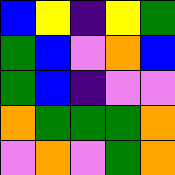[["blue", "yellow", "indigo", "yellow", "green"], ["green", "blue", "violet", "orange", "blue"], ["green", "blue", "indigo", "violet", "violet"], ["orange", "green", "green", "green", "orange"], ["violet", "orange", "violet", "green", "orange"]]